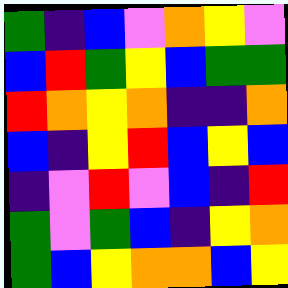[["green", "indigo", "blue", "violet", "orange", "yellow", "violet"], ["blue", "red", "green", "yellow", "blue", "green", "green"], ["red", "orange", "yellow", "orange", "indigo", "indigo", "orange"], ["blue", "indigo", "yellow", "red", "blue", "yellow", "blue"], ["indigo", "violet", "red", "violet", "blue", "indigo", "red"], ["green", "violet", "green", "blue", "indigo", "yellow", "orange"], ["green", "blue", "yellow", "orange", "orange", "blue", "yellow"]]